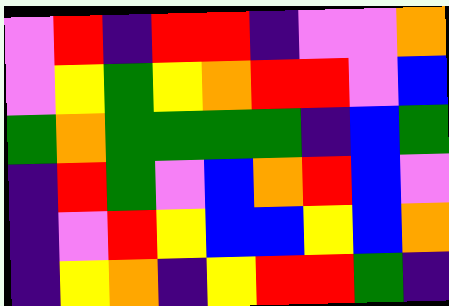[["violet", "red", "indigo", "red", "red", "indigo", "violet", "violet", "orange"], ["violet", "yellow", "green", "yellow", "orange", "red", "red", "violet", "blue"], ["green", "orange", "green", "green", "green", "green", "indigo", "blue", "green"], ["indigo", "red", "green", "violet", "blue", "orange", "red", "blue", "violet"], ["indigo", "violet", "red", "yellow", "blue", "blue", "yellow", "blue", "orange"], ["indigo", "yellow", "orange", "indigo", "yellow", "red", "red", "green", "indigo"]]